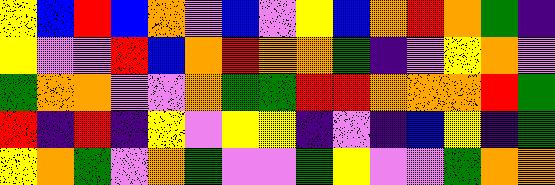[["yellow", "blue", "red", "blue", "orange", "violet", "blue", "violet", "yellow", "blue", "orange", "red", "orange", "green", "indigo"], ["yellow", "violet", "violet", "red", "blue", "orange", "red", "orange", "orange", "green", "indigo", "violet", "yellow", "orange", "violet"], ["green", "orange", "orange", "violet", "violet", "orange", "green", "green", "red", "red", "orange", "orange", "orange", "red", "green"], ["red", "indigo", "red", "indigo", "yellow", "violet", "yellow", "yellow", "indigo", "violet", "indigo", "blue", "yellow", "indigo", "green"], ["yellow", "orange", "green", "violet", "orange", "green", "violet", "violet", "green", "yellow", "violet", "violet", "green", "orange", "orange"]]